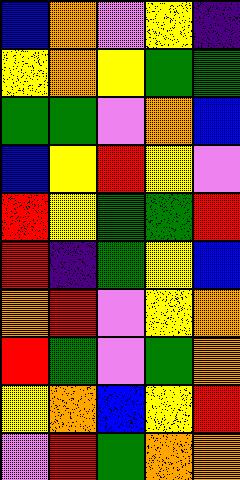[["blue", "orange", "violet", "yellow", "indigo"], ["yellow", "orange", "yellow", "green", "green"], ["green", "green", "violet", "orange", "blue"], ["blue", "yellow", "red", "yellow", "violet"], ["red", "yellow", "green", "green", "red"], ["red", "indigo", "green", "yellow", "blue"], ["orange", "red", "violet", "yellow", "orange"], ["red", "green", "violet", "green", "orange"], ["yellow", "orange", "blue", "yellow", "red"], ["violet", "red", "green", "orange", "orange"]]